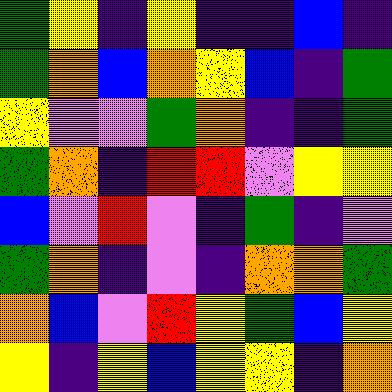[["green", "yellow", "indigo", "yellow", "indigo", "indigo", "blue", "indigo"], ["green", "orange", "blue", "orange", "yellow", "blue", "indigo", "green"], ["yellow", "violet", "violet", "green", "orange", "indigo", "indigo", "green"], ["green", "orange", "indigo", "red", "red", "violet", "yellow", "yellow"], ["blue", "violet", "red", "violet", "indigo", "green", "indigo", "violet"], ["green", "orange", "indigo", "violet", "indigo", "orange", "orange", "green"], ["orange", "blue", "violet", "red", "yellow", "green", "blue", "yellow"], ["yellow", "indigo", "yellow", "blue", "yellow", "yellow", "indigo", "orange"]]